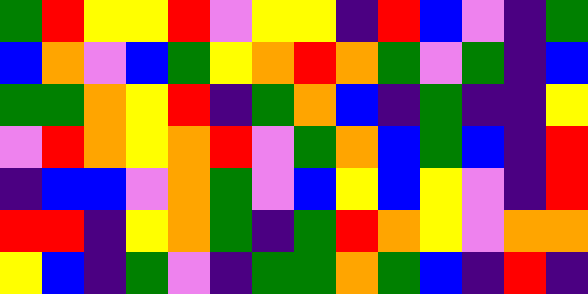[["green", "red", "yellow", "yellow", "red", "violet", "yellow", "yellow", "indigo", "red", "blue", "violet", "indigo", "green"], ["blue", "orange", "violet", "blue", "green", "yellow", "orange", "red", "orange", "green", "violet", "green", "indigo", "blue"], ["green", "green", "orange", "yellow", "red", "indigo", "green", "orange", "blue", "indigo", "green", "indigo", "indigo", "yellow"], ["violet", "red", "orange", "yellow", "orange", "red", "violet", "green", "orange", "blue", "green", "blue", "indigo", "red"], ["indigo", "blue", "blue", "violet", "orange", "green", "violet", "blue", "yellow", "blue", "yellow", "violet", "indigo", "red"], ["red", "red", "indigo", "yellow", "orange", "green", "indigo", "green", "red", "orange", "yellow", "violet", "orange", "orange"], ["yellow", "blue", "indigo", "green", "violet", "indigo", "green", "green", "orange", "green", "blue", "indigo", "red", "indigo"]]